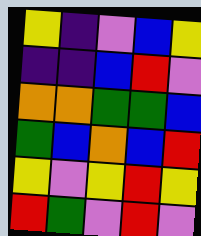[["yellow", "indigo", "violet", "blue", "yellow"], ["indigo", "indigo", "blue", "red", "violet"], ["orange", "orange", "green", "green", "blue"], ["green", "blue", "orange", "blue", "red"], ["yellow", "violet", "yellow", "red", "yellow"], ["red", "green", "violet", "red", "violet"]]